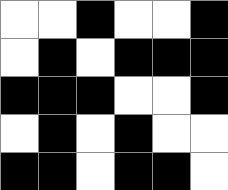[["white", "white", "black", "white", "white", "black"], ["white", "black", "white", "black", "black", "black"], ["black", "black", "black", "white", "white", "black"], ["white", "black", "white", "black", "white", "white"], ["black", "black", "white", "black", "black", "white"]]